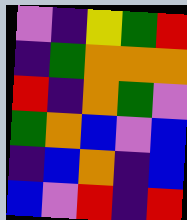[["violet", "indigo", "yellow", "green", "red"], ["indigo", "green", "orange", "orange", "orange"], ["red", "indigo", "orange", "green", "violet"], ["green", "orange", "blue", "violet", "blue"], ["indigo", "blue", "orange", "indigo", "blue"], ["blue", "violet", "red", "indigo", "red"]]